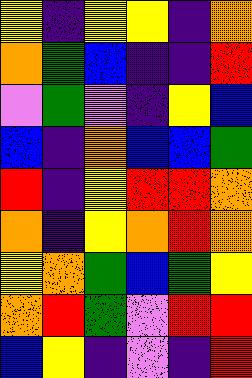[["yellow", "indigo", "yellow", "yellow", "indigo", "orange"], ["orange", "green", "blue", "indigo", "indigo", "red"], ["violet", "green", "violet", "indigo", "yellow", "blue"], ["blue", "indigo", "orange", "blue", "blue", "green"], ["red", "indigo", "yellow", "red", "red", "orange"], ["orange", "indigo", "yellow", "orange", "red", "orange"], ["yellow", "orange", "green", "blue", "green", "yellow"], ["orange", "red", "green", "violet", "red", "red"], ["blue", "yellow", "indigo", "violet", "indigo", "red"]]